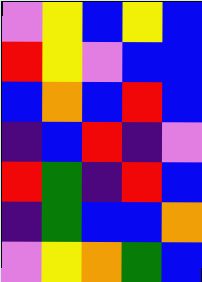[["violet", "yellow", "blue", "yellow", "blue"], ["red", "yellow", "violet", "blue", "blue"], ["blue", "orange", "blue", "red", "blue"], ["indigo", "blue", "red", "indigo", "violet"], ["red", "green", "indigo", "red", "blue"], ["indigo", "green", "blue", "blue", "orange"], ["violet", "yellow", "orange", "green", "blue"]]